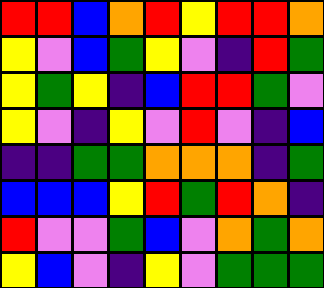[["red", "red", "blue", "orange", "red", "yellow", "red", "red", "orange"], ["yellow", "violet", "blue", "green", "yellow", "violet", "indigo", "red", "green"], ["yellow", "green", "yellow", "indigo", "blue", "red", "red", "green", "violet"], ["yellow", "violet", "indigo", "yellow", "violet", "red", "violet", "indigo", "blue"], ["indigo", "indigo", "green", "green", "orange", "orange", "orange", "indigo", "green"], ["blue", "blue", "blue", "yellow", "red", "green", "red", "orange", "indigo"], ["red", "violet", "violet", "green", "blue", "violet", "orange", "green", "orange"], ["yellow", "blue", "violet", "indigo", "yellow", "violet", "green", "green", "green"]]